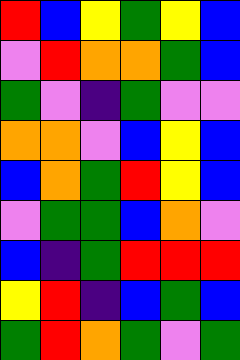[["red", "blue", "yellow", "green", "yellow", "blue"], ["violet", "red", "orange", "orange", "green", "blue"], ["green", "violet", "indigo", "green", "violet", "violet"], ["orange", "orange", "violet", "blue", "yellow", "blue"], ["blue", "orange", "green", "red", "yellow", "blue"], ["violet", "green", "green", "blue", "orange", "violet"], ["blue", "indigo", "green", "red", "red", "red"], ["yellow", "red", "indigo", "blue", "green", "blue"], ["green", "red", "orange", "green", "violet", "green"]]